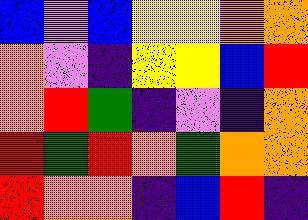[["blue", "violet", "blue", "yellow", "yellow", "orange", "orange"], ["orange", "violet", "indigo", "yellow", "yellow", "blue", "red"], ["orange", "red", "green", "indigo", "violet", "indigo", "orange"], ["red", "green", "red", "orange", "green", "orange", "orange"], ["red", "orange", "orange", "indigo", "blue", "red", "indigo"]]